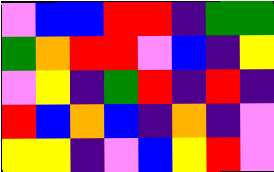[["violet", "blue", "blue", "red", "red", "indigo", "green", "green"], ["green", "orange", "red", "red", "violet", "blue", "indigo", "yellow"], ["violet", "yellow", "indigo", "green", "red", "indigo", "red", "indigo"], ["red", "blue", "orange", "blue", "indigo", "orange", "indigo", "violet"], ["yellow", "yellow", "indigo", "violet", "blue", "yellow", "red", "violet"]]